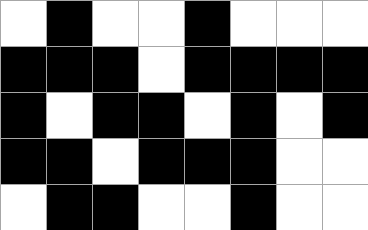[["white", "black", "white", "white", "black", "white", "white", "white"], ["black", "black", "black", "white", "black", "black", "black", "black"], ["black", "white", "black", "black", "white", "black", "white", "black"], ["black", "black", "white", "black", "black", "black", "white", "white"], ["white", "black", "black", "white", "white", "black", "white", "white"]]